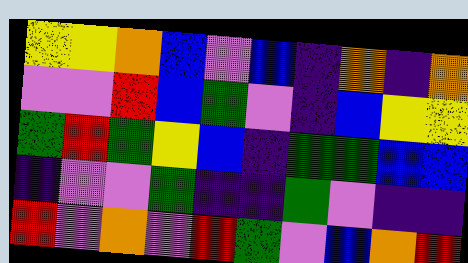[["yellow", "yellow", "orange", "blue", "violet", "blue", "indigo", "orange", "indigo", "orange"], ["violet", "violet", "red", "blue", "green", "violet", "indigo", "blue", "yellow", "yellow"], ["green", "red", "green", "yellow", "blue", "indigo", "green", "green", "blue", "blue"], ["indigo", "violet", "violet", "green", "indigo", "indigo", "green", "violet", "indigo", "indigo"], ["red", "violet", "orange", "violet", "red", "green", "violet", "blue", "orange", "red"]]